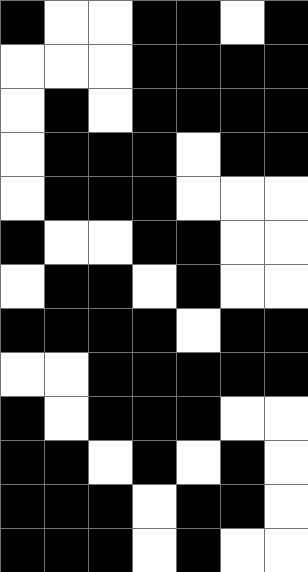[["black", "white", "white", "black", "black", "white", "black"], ["white", "white", "white", "black", "black", "black", "black"], ["white", "black", "white", "black", "black", "black", "black"], ["white", "black", "black", "black", "white", "black", "black"], ["white", "black", "black", "black", "white", "white", "white"], ["black", "white", "white", "black", "black", "white", "white"], ["white", "black", "black", "white", "black", "white", "white"], ["black", "black", "black", "black", "white", "black", "black"], ["white", "white", "black", "black", "black", "black", "black"], ["black", "white", "black", "black", "black", "white", "white"], ["black", "black", "white", "black", "white", "black", "white"], ["black", "black", "black", "white", "black", "black", "white"], ["black", "black", "black", "white", "black", "white", "white"]]